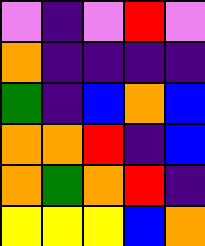[["violet", "indigo", "violet", "red", "violet"], ["orange", "indigo", "indigo", "indigo", "indigo"], ["green", "indigo", "blue", "orange", "blue"], ["orange", "orange", "red", "indigo", "blue"], ["orange", "green", "orange", "red", "indigo"], ["yellow", "yellow", "yellow", "blue", "orange"]]